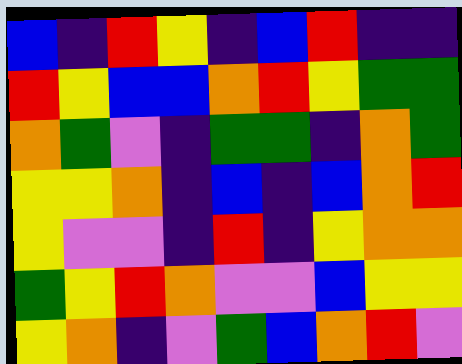[["blue", "indigo", "red", "yellow", "indigo", "blue", "red", "indigo", "indigo"], ["red", "yellow", "blue", "blue", "orange", "red", "yellow", "green", "green"], ["orange", "green", "violet", "indigo", "green", "green", "indigo", "orange", "green"], ["yellow", "yellow", "orange", "indigo", "blue", "indigo", "blue", "orange", "red"], ["yellow", "violet", "violet", "indigo", "red", "indigo", "yellow", "orange", "orange"], ["green", "yellow", "red", "orange", "violet", "violet", "blue", "yellow", "yellow"], ["yellow", "orange", "indigo", "violet", "green", "blue", "orange", "red", "violet"]]